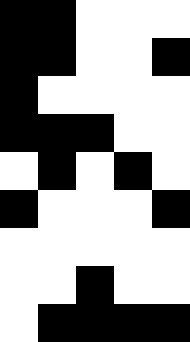[["black", "black", "white", "white", "white"], ["black", "black", "white", "white", "black"], ["black", "white", "white", "white", "white"], ["black", "black", "black", "white", "white"], ["white", "black", "white", "black", "white"], ["black", "white", "white", "white", "black"], ["white", "white", "white", "white", "white"], ["white", "white", "black", "white", "white"], ["white", "black", "black", "black", "black"]]